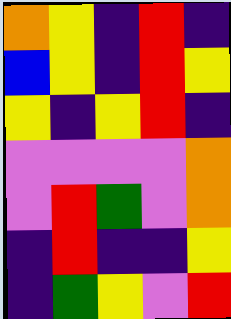[["orange", "yellow", "indigo", "red", "indigo"], ["blue", "yellow", "indigo", "red", "yellow"], ["yellow", "indigo", "yellow", "red", "indigo"], ["violet", "violet", "violet", "violet", "orange"], ["violet", "red", "green", "violet", "orange"], ["indigo", "red", "indigo", "indigo", "yellow"], ["indigo", "green", "yellow", "violet", "red"]]